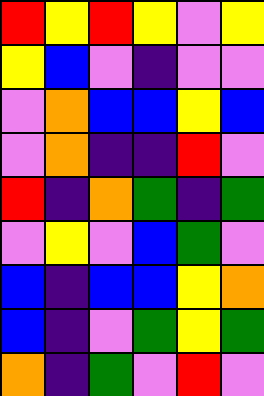[["red", "yellow", "red", "yellow", "violet", "yellow"], ["yellow", "blue", "violet", "indigo", "violet", "violet"], ["violet", "orange", "blue", "blue", "yellow", "blue"], ["violet", "orange", "indigo", "indigo", "red", "violet"], ["red", "indigo", "orange", "green", "indigo", "green"], ["violet", "yellow", "violet", "blue", "green", "violet"], ["blue", "indigo", "blue", "blue", "yellow", "orange"], ["blue", "indigo", "violet", "green", "yellow", "green"], ["orange", "indigo", "green", "violet", "red", "violet"]]